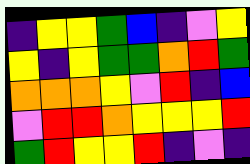[["indigo", "yellow", "yellow", "green", "blue", "indigo", "violet", "yellow"], ["yellow", "indigo", "yellow", "green", "green", "orange", "red", "green"], ["orange", "orange", "orange", "yellow", "violet", "red", "indigo", "blue"], ["violet", "red", "red", "orange", "yellow", "yellow", "yellow", "red"], ["green", "red", "yellow", "yellow", "red", "indigo", "violet", "indigo"]]